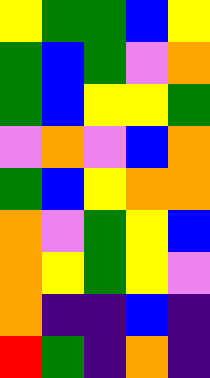[["yellow", "green", "green", "blue", "yellow"], ["green", "blue", "green", "violet", "orange"], ["green", "blue", "yellow", "yellow", "green"], ["violet", "orange", "violet", "blue", "orange"], ["green", "blue", "yellow", "orange", "orange"], ["orange", "violet", "green", "yellow", "blue"], ["orange", "yellow", "green", "yellow", "violet"], ["orange", "indigo", "indigo", "blue", "indigo"], ["red", "green", "indigo", "orange", "indigo"]]